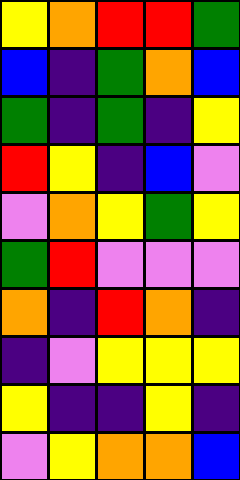[["yellow", "orange", "red", "red", "green"], ["blue", "indigo", "green", "orange", "blue"], ["green", "indigo", "green", "indigo", "yellow"], ["red", "yellow", "indigo", "blue", "violet"], ["violet", "orange", "yellow", "green", "yellow"], ["green", "red", "violet", "violet", "violet"], ["orange", "indigo", "red", "orange", "indigo"], ["indigo", "violet", "yellow", "yellow", "yellow"], ["yellow", "indigo", "indigo", "yellow", "indigo"], ["violet", "yellow", "orange", "orange", "blue"]]